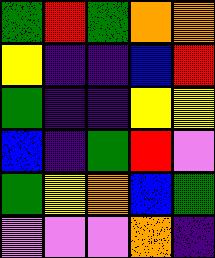[["green", "red", "green", "orange", "orange"], ["yellow", "indigo", "indigo", "blue", "red"], ["green", "indigo", "indigo", "yellow", "yellow"], ["blue", "indigo", "green", "red", "violet"], ["green", "yellow", "orange", "blue", "green"], ["violet", "violet", "violet", "orange", "indigo"]]